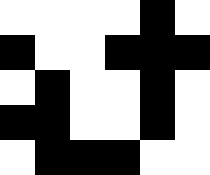[["white", "white", "white", "white", "black", "white"], ["black", "white", "white", "black", "black", "black"], ["white", "black", "white", "white", "black", "white"], ["black", "black", "white", "white", "black", "white"], ["white", "black", "black", "black", "white", "white"]]